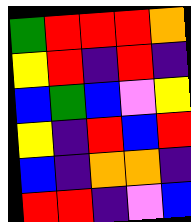[["green", "red", "red", "red", "orange"], ["yellow", "red", "indigo", "red", "indigo"], ["blue", "green", "blue", "violet", "yellow"], ["yellow", "indigo", "red", "blue", "red"], ["blue", "indigo", "orange", "orange", "indigo"], ["red", "red", "indigo", "violet", "blue"]]